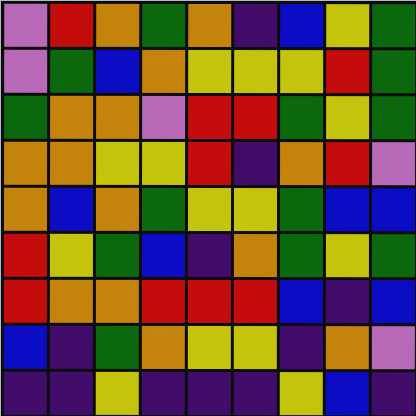[["violet", "red", "orange", "green", "orange", "indigo", "blue", "yellow", "green"], ["violet", "green", "blue", "orange", "yellow", "yellow", "yellow", "red", "green"], ["green", "orange", "orange", "violet", "red", "red", "green", "yellow", "green"], ["orange", "orange", "yellow", "yellow", "red", "indigo", "orange", "red", "violet"], ["orange", "blue", "orange", "green", "yellow", "yellow", "green", "blue", "blue"], ["red", "yellow", "green", "blue", "indigo", "orange", "green", "yellow", "green"], ["red", "orange", "orange", "red", "red", "red", "blue", "indigo", "blue"], ["blue", "indigo", "green", "orange", "yellow", "yellow", "indigo", "orange", "violet"], ["indigo", "indigo", "yellow", "indigo", "indigo", "indigo", "yellow", "blue", "indigo"]]